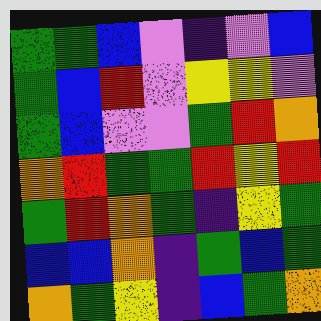[["green", "green", "blue", "violet", "indigo", "violet", "blue"], ["green", "blue", "red", "violet", "yellow", "yellow", "violet"], ["green", "blue", "violet", "violet", "green", "red", "orange"], ["orange", "red", "green", "green", "red", "yellow", "red"], ["green", "red", "orange", "green", "indigo", "yellow", "green"], ["blue", "blue", "orange", "indigo", "green", "blue", "green"], ["orange", "green", "yellow", "indigo", "blue", "green", "orange"]]